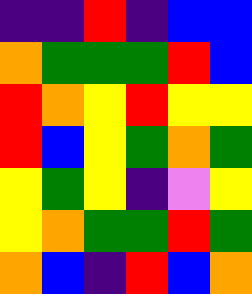[["indigo", "indigo", "red", "indigo", "blue", "blue"], ["orange", "green", "green", "green", "red", "blue"], ["red", "orange", "yellow", "red", "yellow", "yellow"], ["red", "blue", "yellow", "green", "orange", "green"], ["yellow", "green", "yellow", "indigo", "violet", "yellow"], ["yellow", "orange", "green", "green", "red", "green"], ["orange", "blue", "indigo", "red", "blue", "orange"]]